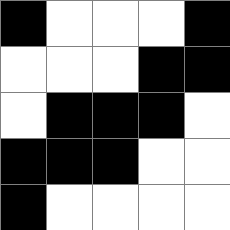[["black", "white", "white", "white", "black"], ["white", "white", "white", "black", "black"], ["white", "black", "black", "black", "white"], ["black", "black", "black", "white", "white"], ["black", "white", "white", "white", "white"]]